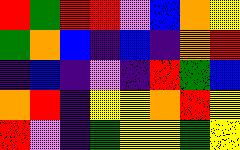[["red", "green", "red", "red", "violet", "blue", "orange", "yellow"], ["green", "orange", "blue", "indigo", "blue", "indigo", "orange", "red"], ["indigo", "blue", "indigo", "violet", "indigo", "red", "green", "blue"], ["orange", "red", "indigo", "yellow", "yellow", "orange", "red", "yellow"], ["red", "violet", "indigo", "green", "yellow", "yellow", "green", "yellow"]]